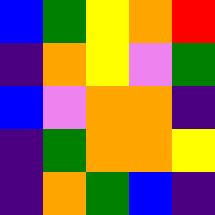[["blue", "green", "yellow", "orange", "red"], ["indigo", "orange", "yellow", "violet", "green"], ["blue", "violet", "orange", "orange", "indigo"], ["indigo", "green", "orange", "orange", "yellow"], ["indigo", "orange", "green", "blue", "indigo"]]